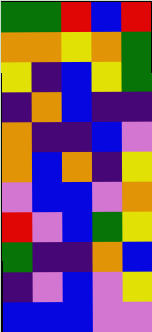[["green", "green", "red", "blue", "red"], ["orange", "orange", "yellow", "orange", "green"], ["yellow", "indigo", "blue", "yellow", "green"], ["indigo", "orange", "blue", "indigo", "indigo"], ["orange", "indigo", "indigo", "blue", "violet"], ["orange", "blue", "orange", "indigo", "yellow"], ["violet", "blue", "blue", "violet", "orange"], ["red", "violet", "blue", "green", "yellow"], ["green", "indigo", "indigo", "orange", "blue"], ["indigo", "violet", "blue", "violet", "yellow"], ["blue", "blue", "blue", "violet", "violet"]]